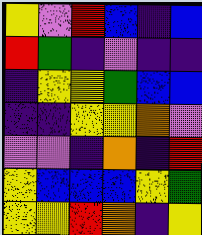[["yellow", "violet", "red", "blue", "indigo", "blue"], ["red", "green", "indigo", "violet", "indigo", "indigo"], ["indigo", "yellow", "yellow", "green", "blue", "blue"], ["indigo", "indigo", "yellow", "yellow", "orange", "violet"], ["violet", "violet", "indigo", "orange", "indigo", "red"], ["yellow", "blue", "blue", "blue", "yellow", "green"], ["yellow", "yellow", "red", "orange", "indigo", "yellow"]]